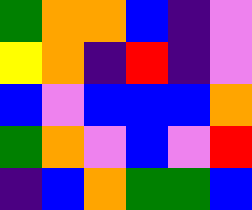[["green", "orange", "orange", "blue", "indigo", "violet"], ["yellow", "orange", "indigo", "red", "indigo", "violet"], ["blue", "violet", "blue", "blue", "blue", "orange"], ["green", "orange", "violet", "blue", "violet", "red"], ["indigo", "blue", "orange", "green", "green", "blue"]]